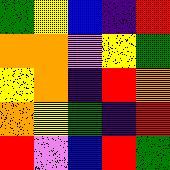[["green", "yellow", "blue", "indigo", "red"], ["orange", "orange", "violet", "yellow", "green"], ["yellow", "orange", "indigo", "red", "orange"], ["orange", "yellow", "green", "indigo", "red"], ["red", "violet", "blue", "red", "green"]]